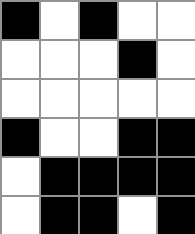[["black", "white", "black", "white", "white"], ["white", "white", "white", "black", "white"], ["white", "white", "white", "white", "white"], ["black", "white", "white", "black", "black"], ["white", "black", "black", "black", "black"], ["white", "black", "black", "white", "black"]]